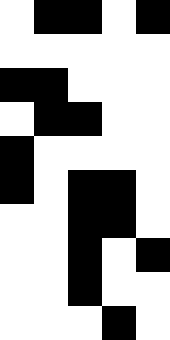[["white", "black", "black", "white", "black"], ["white", "white", "white", "white", "white"], ["black", "black", "white", "white", "white"], ["white", "black", "black", "white", "white"], ["black", "white", "white", "white", "white"], ["black", "white", "black", "black", "white"], ["white", "white", "black", "black", "white"], ["white", "white", "black", "white", "black"], ["white", "white", "black", "white", "white"], ["white", "white", "white", "black", "white"]]